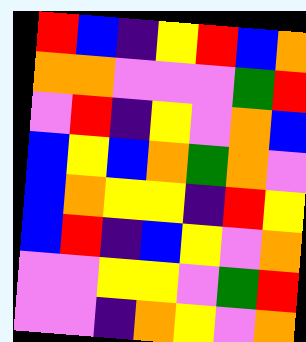[["red", "blue", "indigo", "yellow", "red", "blue", "orange"], ["orange", "orange", "violet", "violet", "violet", "green", "red"], ["violet", "red", "indigo", "yellow", "violet", "orange", "blue"], ["blue", "yellow", "blue", "orange", "green", "orange", "violet"], ["blue", "orange", "yellow", "yellow", "indigo", "red", "yellow"], ["blue", "red", "indigo", "blue", "yellow", "violet", "orange"], ["violet", "violet", "yellow", "yellow", "violet", "green", "red"], ["violet", "violet", "indigo", "orange", "yellow", "violet", "orange"]]